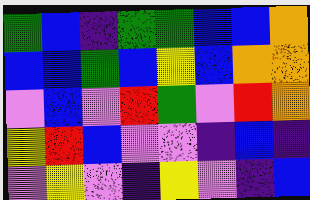[["green", "blue", "indigo", "green", "green", "blue", "blue", "orange"], ["blue", "blue", "green", "blue", "yellow", "blue", "orange", "orange"], ["violet", "blue", "violet", "red", "green", "violet", "red", "orange"], ["yellow", "red", "blue", "violet", "violet", "indigo", "blue", "indigo"], ["violet", "yellow", "violet", "indigo", "yellow", "violet", "indigo", "blue"]]